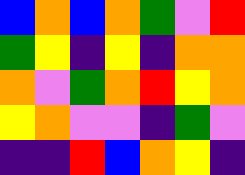[["blue", "orange", "blue", "orange", "green", "violet", "red"], ["green", "yellow", "indigo", "yellow", "indigo", "orange", "orange"], ["orange", "violet", "green", "orange", "red", "yellow", "orange"], ["yellow", "orange", "violet", "violet", "indigo", "green", "violet"], ["indigo", "indigo", "red", "blue", "orange", "yellow", "indigo"]]